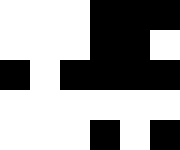[["white", "white", "white", "black", "black", "black"], ["white", "white", "white", "black", "black", "white"], ["black", "white", "black", "black", "black", "black"], ["white", "white", "white", "white", "white", "white"], ["white", "white", "white", "black", "white", "black"]]